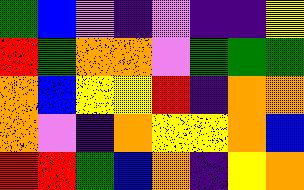[["green", "blue", "violet", "indigo", "violet", "indigo", "indigo", "yellow"], ["red", "green", "orange", "orange", "violet", "green", "green", "green"], ["orange", "blue", "yellow", "yellow", "red", "indigo", "orange", "orange"], ["orange", "violet", "indigo", "orange", "yellow", "yellow", "orange", "blue"], ["red", "red", "green", "blue", "orange", "indigo", "yellow", "orange"]]